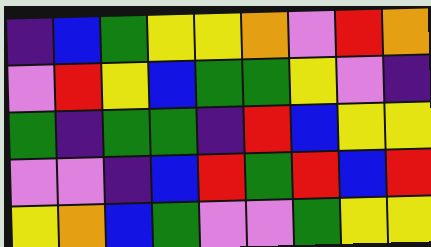[["indigo", "blue", "green", "yellow", "yellow", "orange", "violet", "red", "orange"], ["violet", "red", "yellow", "blue", "green", "green", "yellow", "violet", "indigo"], ["green", "indigo", "green", "green", "indigo", "red", "blue", "yellow", "yellow"], ["violet", "violet", "indigo", "blue", "red", "green", "red", "blue", "red"], ["yellow", "orange", "blue", "green", "violet", "violet", "green", "yellow", "yellow"]]